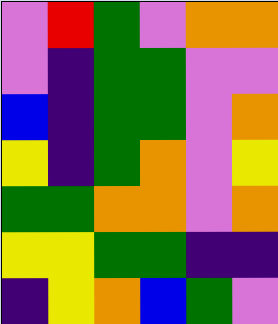[["violet", "red", "green", "violet", "orange", "orange"], ["violet", "indigo", "green", "green", "violet", "violet"], ["blue", "indigo", "green", "green", "violet", "orange"], ["yellow", "indigo", "green", "orange", "violet", "yellow"], ["green", "green", "orange", "orange", "violet", "orange"], ["yellow", "yellow", "green", "green", "indigo", "indigo"], ["indigo", "yellow", "orange", "blue", "green", "violet"]]